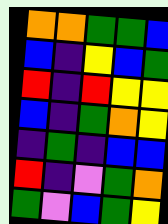[["orange", "orange", "green", "green", "blue"], ["blue", "indigo", "yellow", "blue", "green"], ["red", "indigo", "red", "yellow", "yellow"], ["blue", "indigo", "green", "orange", "yellow"], ["indigo", "green", "indigo", "blue", "blue"], ["red", "indigo", "violet", "green", "orange"], ["green", "violet", "blue", "green", "yellow"]]